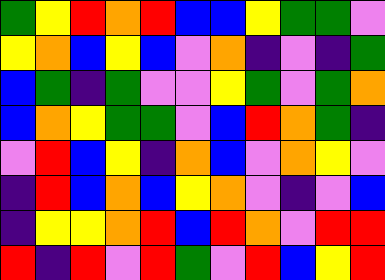[["green", "yellow", "red", "orange", "red", "blue", "blue", "yellow", "green", "green", "violet"], ["yellow", "orange", "blue", "yellow", "blue", "violet", "orange", "indigo", "violet", "indigo", "green"], ["blue", "green", "indigo", "green", "violet", "violet", "yellow", "green", "violet", "green", "orange"], ["blue", "orange", "yellow", "green", "green", "violet", "blue", "red", "orange", "green", "indigo"], ["violet", "red", "blue", "yellow", "indigo", "orange", "blue", "violet", "orange", "yellow", "violet"], ["indigo", "red", "blue", "orange", "blue", "yellow", "orange", "violet", "indigo", "violet", "blue"], ["indigo", "yellow", "yellow", "orange", "red", "blue", "red", "orange", "violet", "red", "red"], ["red", "indigo", "red", "violet", "red", "green", "violet", "red", "blue", "yellow", "red"]]